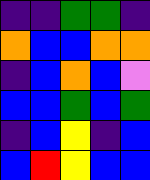[["indigo", "indigo", "green", "green", "indigo"], ["orange", "blue", "blue", "orange", "orange"], ["indigo", "blue", "orange", "blue", "violet"], ["blue", "blue", "green", "blue", "green"], ["indigo", "blue", "yellow", "indigo", "blue"], ["blue", "red", "yellow", "blue", "blue"]]